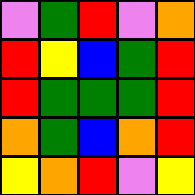[["violet", "green", "red", "violet", "orange"], ["red", "yellow", "blue", "green", "red"], ["red", "green", "green", "green", "red"], ["orange", "green", "blue", "orange", "red"], ["yellow", "orange", "red", "violet", "yellow"]]